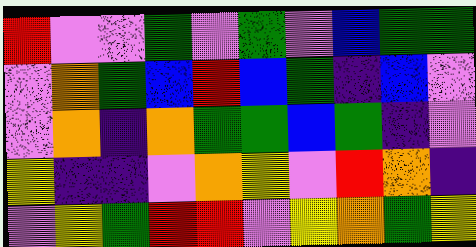[["red", "violet", "violet", "green", "violet", "green", "violet", "blue", "green", "green"], ["violet", "orange", "green", "blue", "red", "blue", "green", "indigo", "blue", "violet"], ["violet", "orange", "indigo", "orange", "green", "green", "blue", "green", "indigo", "violet"], ["yellow", "indigo", "indigo", "violet", "orange", "yellow", "violet", "red", "orange", "indigo"], ["violet", "yellow", "green", "red", "red", "violet", "yellow", "orange", "green", "yellow"]]